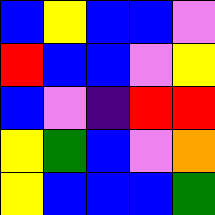[["blue", "yellow", "blue", "blue", "violet"], ["red", "blue", "blue", "violet", "yellow"], ["blue", "violet", "indigo", "red", "red"], ["yellow", "green", "blue", "violet", "orange"], ["yellow", "blue", "blue", "blue", "green"]]